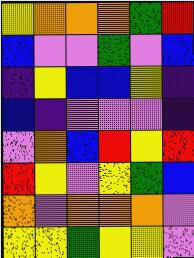[["yellow", "orange", "orange", "orange", "green", "red"], ["blue", "violet", "violet", "green", "violet", "blue"], ["indigo", "yellow", "blue", "blue", "yellow", "indigo"], ["blue", "indigo", "violet", "violet", "violet", "indigo"], ["violet", "orange", "blue", "red", "yellow", "red"], ["red", "yellow", "violet", "yellow", "green", "blue"], ["orange", "violet", "orange", "orange", "orange", "violet"], ["yellow", "yellow", "green", "yellow", "yellow", "violet"]]